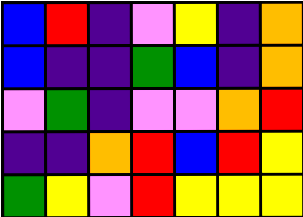[["blue", "red", "indigo", "violet", "yellow", "indigo", "orange"], ["blue", "indigo", "indigo", "green", "blue", "indigo", "orange"], ["violet", "green", "indigo", "violet", "violet", "orange", "red"], ["indigo", "indigo", "orange", "red", "blue", "red", "yellow"], ["green", "yellow", "violet", "red", "yellow", "yellow", "yellow"]]